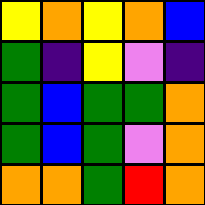[["yellow", "orange", "yellow", "orange", "blue"], ["green", "indigo", "yellow", "violet", "indigo"], ["green", "blue", "green", "green", "orange"], ["green", "blue", "green", "violet", "orange"], ["orange", "orange", "green", "red", "orange"]]